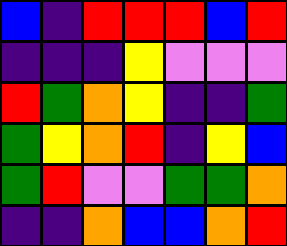[["blue", "indigo", "red", "red", "red", "blue", "red"], ["indigo", "indigo", "indigo", "yellow", "violet", "violet", "violet"], ["red", "green", "orange", "yellow", "indigo", "indigo", "green"], ["green", "yellow", "orange", "red", "indigo", "yellow", "blue"], ["green", "red", "violet", "violet", "green", "green", "orange"], ["indigo", "indigo", "orange", "blue", "blue", "orange", "red"]]